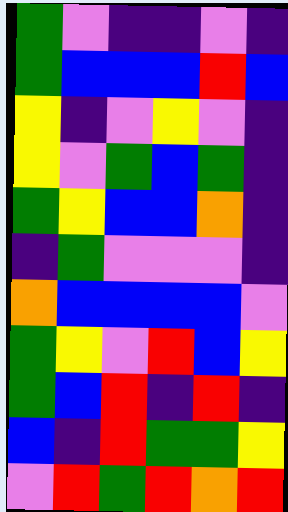[["green", "violet", "indigo", "indigo", "violet", "indigo"], ["green", "blue", "blue", "blue", "red", "blue"], ["yellow", "indigo", "violet", "yellow", "violet", "indigo"], ["yellow", "violet", "green", "blue", "green", "indigo"], ["green", "yellow", "blue", "blue", "orange", "indigo"], ["indigo", "green", "violet", "violet", "violet", "indigo"], ["orange", "blue", "blue", "blue", "blue", "violet"], ["green", "yellow", "violet", "red", "blue", "yellow"], ["green", "blue", "red", "indigo", "red", "indigo"], ["blue", "indigo", "red", "green", "green", "yellow"], ["violet", "red", "green", "red", "orange", "red"]]